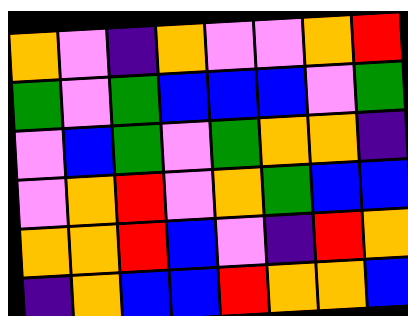[["orange", "violet", "indigo", "orange", "violet", "violet", "orange", "red"], ["green", "violet", "green", "blue", "blue", "blue", "violet", "green"], ["violet", "blue", "green", "violet", "green", "orange", "orange", "indigo"], ["violet", "orange", "red", "violet", "orange", "green", "blue", "blue"], ["orange", "orange", "red", "blue", "violet", "indigo", "red", "orange"], ["indigo", "orange", "blue", "blue", "red", "orange", "orange", "blue"]]